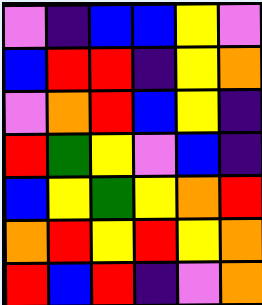[["violet", "indigo", "blue", "blue", "yellow", "violet"], ["blue", "red", "red", "indigo", "yellow", "orange"], ["violet", "orange", "red", "blue", "yellow", "indigo"], ["red", "green", "yellow", "violet", "blue", "indigo"], ["blue", "yellow", "green", "yellow", "orange", "red"], ["orange", "red", "yellow", "red", "yellow", "orange"], ["red", "blue", "red", "indigo", "violet", "orange"]]